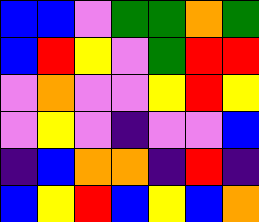[["blue", "blue", "violet", "green", "green", "orange", "green"], ["blue", "red", "yellow", "violet", "green", "red", "red"], ["violet", "orange", "violet", "violet", "yellow", "red", "yellow"], ["violet", "yellow", "violet", "indigo", "violet", "violet", "blue"], ["indigo", "blue", "orange", "orange", "indigo", "red", "indigo"], ["blue", "yellow", "red", "blue", "yellow", "blue", "orange"]]